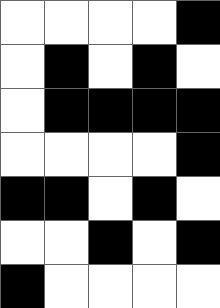[["white", "white", "white", "white", "black"], ["white", "black", "white", "black", "white"], ["white", "black", "black", "black", "black"], ["white", "white", "white", "white", "black"], ["black", "black", "white", "black", "white"], ["white", "white", "black", "white", "black"], ["black", "white", "white", "white", "white"]]